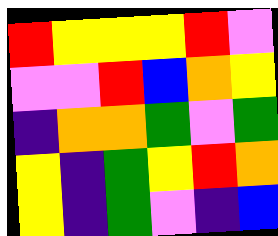[["red", "yellow", "yellow", "yellow", "red", "violet"], ["violet", "violet", "red", "blue", "orange", "yellow"], ["indigo", "orange", "orange", "green", "violet", "green"], ["yellow", "indigo", "green", "yellow", "red", "orange"], ["yellow", "indigo", "green", "violet", "indigo", "blue"]]